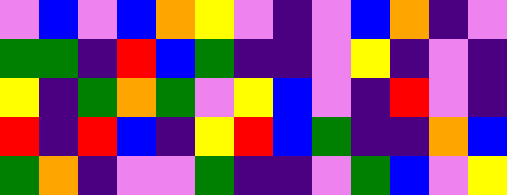[["violet", "blue", "violet", "blue", "orange", "yellow", "violet", "indigo", "violet", "blue", "orange", "indigo", "violet"], ["green", "green", "indigo", "red", "blue", "green", "indigo", "indigo", "violet", "yellow", "indigo", "violet", "indigo"], ["yellow", "indigo", "green", "orange", "green", "violet", "yellow", "blue", "violet", "indigo", "red", "violet", "indigo"], ["red", "indigo", "red", "blue", "indigo", "yellow", "red", "blue", "green", "indigo", "indigo", "orange", "blue"], ["green", "orange", "indigo", "violet", "violet", "green", "indigo", "indigo", "violet", "green", "blue", "violet", "yellow"]]